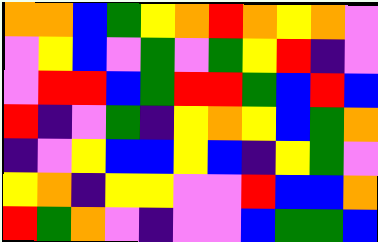[["orange", "orange", "blue", "green", "yellow", "orange", "red", "orange", "yellow", "orange", "violet"], ["violet", "yellow", "blue", "violet", "green", "violet", "green", "yellow", "red", "indigo", "violet"], ["violet", "red", "red", "blue", "green", "red", "red", "green", "blue", "red", "blue"], ["red", "indigo", "violet", "green", "indigo", "yellow", "orange", "yellow", "blue", "green", "orange"], ["indigo", "violet", "yellow", "blue", "blue", "yellow", "blue", "indigo", "yellow", "green", "violet"], ["yellow", "orange", "indigo", "yellow", "yellow", "violet", "violet", "red", "blue", "blue", "orange"], ["red", "green", "orange", "violet", "indigo", "violet", "violet", "blue", "green", "green", "blue"]]